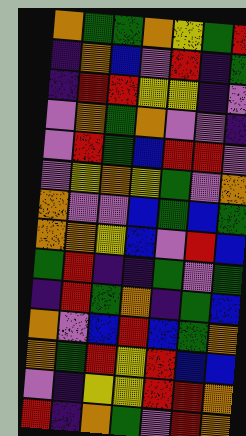[["orange", "green", "green", "orange", "yellow", "green", "red"], ["indigo", "orange", "blue", "violet", "red", "indigo", "green"], ["indigo", "red", "red", "yellow", "yellow", "indigo", "violet"], ["violet", "orange", "green", "orange", "violet", "violet", "indigo"], ["violet", "red", "green", "blue", "red", "red", "violet"], ["violet", "yellow", "orange", "yellow", "green", "violet", "orange"], ["orange", "violet", "violet", "blue", "green", "blue", "green"], ["orange", "orange", "yellow", "blue", "violet", "red", "blue"], ["green", "red", "indigo", "indigo", "green", "violet", "green"], ["indigo", "red", "green", "orange", "indigo", "green", "blue"], ["orange", "violet", "blue", "red", "blue", "green", "orange"], ["orange", "green", "red", "yellow", "red", "blue", "blue"], ["violet", "indigo", "yellow", "yellow", "red", "red", "orange"], ["red", "indigo", "orange", "green", "violet", "red", "orange"]]